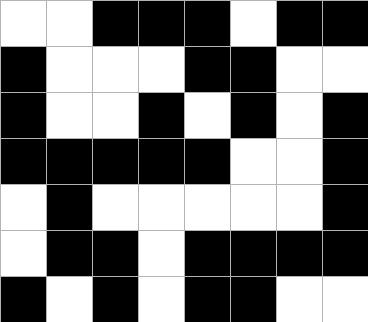[["white", "white", "black", "black", "black", "white", "black", "black"], ["black", "white", "white", "white", "black", "black", "white", "white"], ["black", "white", "white", "black", "white", "black", "white", "black"], ["black", "black", "black", "black", "black", "white", "white", "black"], ["white", "black", "white", "white", "white", "white", "white", "black"], ["white", "black", "black", "white", "black", "black", "black", "black"], ["black", "white", "black", "white", "black", "black", "white", "white"]]